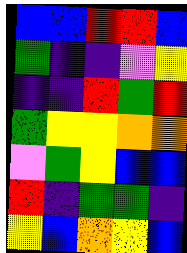[["blue", "blue", "red", "red", "blue"], ["green", "indigo", "indigo", "violet", "yellow"], ["indigo", "indigo", "red", "green", "red"], ["green", "yellow", "yellow", "orange", "orange"], ["violet", "green", "yellow", "blue", "blue"], ["red", "indigo", "green", "green", "indigo"], ["yellow", "blue", "orange", "yellow", "blue"]]